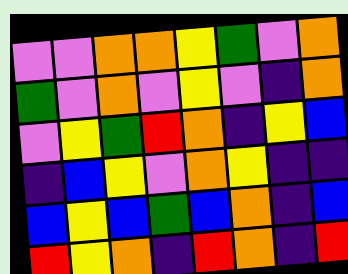[["violet", "violet", "orange", "orange", "yellow", "green", "violet", "orange"], ["green", "violet", "orange", "violet", "yellow", "violet", "indigo", "orange"], ["violet", "yellow", "green", "red", "orange", "indigo", "yellow", "blue"], ["indigo", "blue", "yellow", "violet", "orange", "yellow", "indigo", "indigo"], ["blue", "yellow", "blue", "green", "blue", "orange", "indigo", "blue"], ["red", "yellow", "orange", "indigo", "red", "orange", "indigo", "red"]]